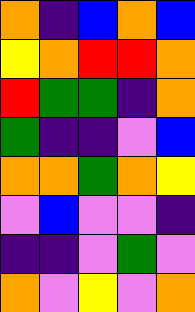[["orange", "indigo", "blue", "orange", "blue"], ["yellow", "orange", "red", "red", "orange"], ["red", "green", "green", "indigo", "orange"], ["green", "indigo", "indigo", "violet", "blue"], ["orange", "orange", "green", "orange", "yellow"], ["violet", "blue", "violet", "violet", "indigo"], ["indigo", "indigo", "violet", "green", "violet"], ["orange", "violet", "yellow", "violet", "orange"]]